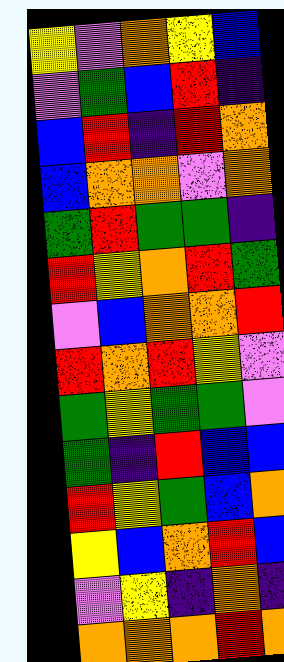[["yellow", "violet", "orange", "yellow", "blue"], ["violet", "green", "blue", "red", "indigo"], ["blue", "red", "indigo", "red", "orange"], ["blue", "orange", "orange", "violet", "orange"], ["green", "red", "green", "green", "indigo"], ["red", "yellow", "orange", "red", "green"], ["violet", "blue", "orange", "orange", "red"], ["red", "orange", "red", "yellow", "violet"], ["green", "yellow", "green", "green", "violet"], ["green", "indigo", "red", "blue", "blue"], ["red", "yellow", "green", "blue", "orange"], ["yellow", "blue", "orange", "red", "blue"], ["violet", "yellow", "indigo", "orange", "indigo"], ["orange", "orange", "orange", "red", "orange"]]